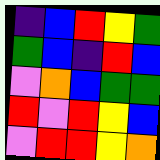[["indigo", "blue", "red", "yellow", "green"], ["green", "blue", "indigo", "red", "blue"], ["violet", "orange", "blue", "green", "green"], ["red", "violet", "red", "yellow", "blue"], ["violet", "red", "red", "yellow", "orange"]]